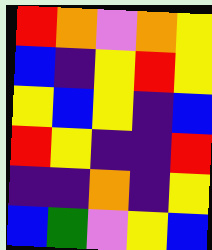[["red", "orange", "violet", "orange", "yellow"], ["blue", "indigo", "yellow", "red", "yellow"], ["yellow", "blue", "yellow", "indigo", "blue"], ["red", "yellow", "indigo", "indigo", "red"], ["indigo", "indigo", "orange", "indigo", "yellow"], ["blue", "green", "violet", "yellow", "blue"]]